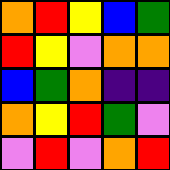[["orange", "red", "yellow", "blue", "green"], ["red", "yellow", "violet", "orange", "orange"], ["blue", "green", "orange", "indigo", "indigo"], ["orange", "yellow", "red", "green", "violet"], ["violet", "red", "violet", "orange", "red"]]